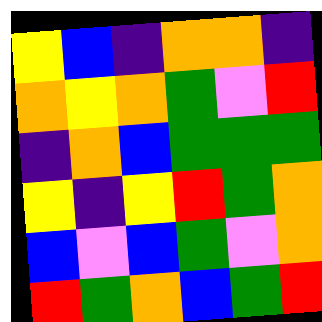[["yellow", "blue", "indigo", "orange", "orange", "indigo"], ["orange", "yellow", "orange", "green", "violet", "red"], ["indigo", "orange", "blue", "green", "green", "green"], ["yellow", "indigo", "yellow", "red", "green", "orange"], ["blue", "violet", "blue", "green", "violet", "orange"], ["red", "green", "orange", "blue", "green", "red"]]